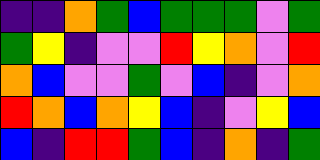[["indigo", "indigo", "orange", "green", "blue", "green", "green", "green", "violet", "green"], ["green", "yellow", "indigo", "violet", "violet", "red", "yellow", "orange", "violet", "red"], ["orange", "blue", "violet", "violet", "green", "violet", "blue", "indigo", "violet", "orange"], ["red", "orange", "blue", "orange", "yellow", "blue", "indigo", "violet", "yellow", "blue"], ["blue", "indigo", "red", "red", "green", "blue", "indigo", "orange", "indigo", "green"]]